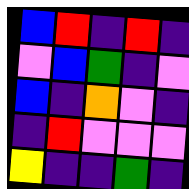[["blue", "red", "indigo", "red", "indigo"], ["violet", "blue", "green", "indigo", "violet"], ["blue", "indigo", "orange", "violet", "indigo"], ["indigo", "red", "violet", "violet", "violet"], ["yellow", "indigo", "indigo", "green", "indigo"]]